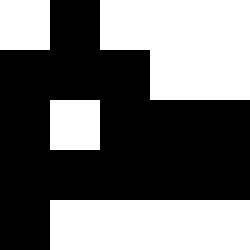[["white", "black", "white", "white", "white"], ["black", "black", "black", "white", "white"], ["black", "white", "black", "black", "black"], ["black", "black", "black", "black", "black"], ["black", "white", "white", "white", "white"]]